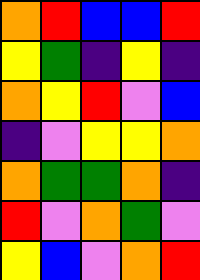[["orange", "red", "blue", "blue", "red"], ["yellow", "green", "indigo", "yellow", "indigo"], ["orange", "yellow", "red", "violet", "blue"], ["indigo", "violet", "yellow", "yellow", "orange"], ["orange", "green", "green", "orange", "indigo"], ["red", "violet", "orange", "green", "violet"], ["yellow", "blue", "violet", "orange", "red"]]